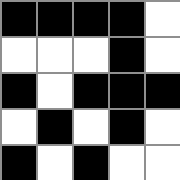[["black", "black", "black", "black", "white"], ["white", "white", "white", "black", "white"], ["black", "white", "black", "black", "black"], ["white", "black", "white", "black", "white"], ["black", "white", "black", "white", "white"]]